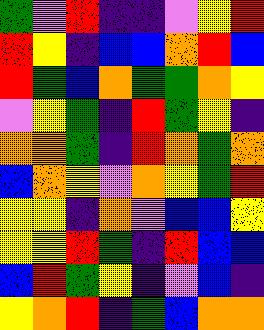[["green", "violet", "red", "indigo", "indigo", "violet", "yellow", "red"], ["red", "yellow", "indigo", "blue", "blue", "orange", "red", "blue"], ["red", "green", "blue", "orange", "green", "green", "orange", "yellow"], ["violet", "yellow", "green", "indigo", "red", "green", "yellow", "indigo"], ["orange", "orange", "green", "indigo", "red", "orange", "green", "orange"], ["blue", "orange", "yellow", "violet", "orange", "yellow", "green", "red"], ["yellow", "yellow", "indigo", "orange", "violet", "blue", "blue", "yellow"], ["yellow", "yellow", "red", "green", "indigo", "red", "blue", "blue"], ["blue", "red", "green", "yellow", "indigo", "violet", "blue", "indigo"], ["yellow", "orange", "red", "indigo", "green", "blue", "orange", "orange"]]